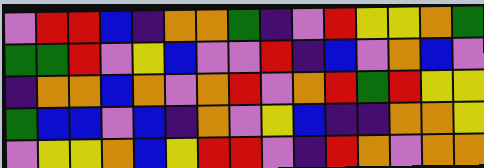[["violet", "red", "red", "blue", "indigo", "orange", "orange", "green", "indigo", "violet", "red", "yellow", "yellow", "orange", "green"], ["green", "green", "red", "violet", "yellow", "blue", "violet", "violet", "red", "indigo", "blue", "violet", "orange", "blue", "violet"], ["indigo", "orange", "orange", "blue", "orange", "violet", "orange", "red", "violet", "orange", "red", "green", "red", "yellow", "yellow"], ["green", "blue", "blue", "violet", "blue", "indigo", "orange", "violet", "yellow", "blue", "indigo", "indigo", "orange", "orange", "yellow"], ["violet", "yellow", "yellow", "orange", "blue", "yellow", "red", "red", "violet", "indigo", "red", "orange", "violet", "orange", "orange"]]